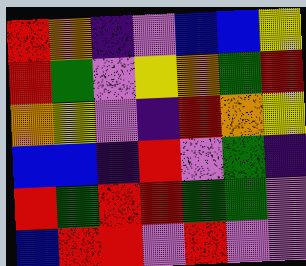[["red", "orange", "indigo", "violet", "blue", "blue", "yellow"], ["red", "green", "violet", "yellow", "orange", "green", "red"], ["orange", "yellow", "violet", "indigo", "red", "orange", "yellow"], ["blue", "blue", "indigo", "red", "violet", "green", "indigo"], ["red", "green", "red", "red", "green", "green", "violet"], ["blue", "red", "red", "violet", "red", "violet", "violet"]]